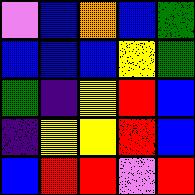[["violet", "blue", "orange", "blue", "green"], ["blue", "blue", "blue", "yellow", "green"], ["green", "indigo", "yellow", "red", "blue"], ["indigo", "yellow", "yellow", "red", "blue"], ["blue", "red", "red", "violet", "red"]]